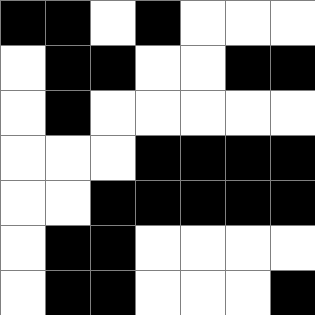[["black", "black", "white", "black", "white", "white", "white"], ["white", "black", "black", "white", "white", "black", "black"], ["white", "black", "white", "white", "white", "white", "white"], ["white", "white", "white", "black", "black", "black", "black"], ["white", "white", "black", "black", "black", "black", "black"], ["white", "black", "black", "white", "white", "white", "white"], ["white", "black", "black", "white", "white", "white", "black"]]